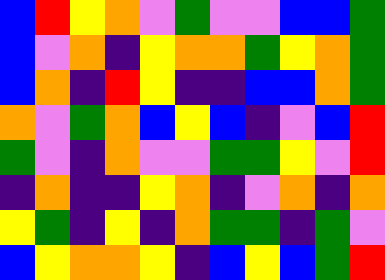[["blue", "red", "yellow", "orange", "violet", "green", "violet", "violet", "blue", "blue", "green"], ["blue", "violet", "orange", "indigo", "yellow", "orange", "orange", "green", "yellow", "orange", "green"], ["blue", "orange", "indigo", "red", "yellow", "indigo", "indigo", "blue", "blue", "orange", "green"], ["orange", "violet", "green", "orange", "blue", "yellow", "blue", "indigo", "violet", "blue", "red"], ["green", "violet", "indigo", "orange", "violet", "violet", "green", "green", "yellow", "violet", "red"], ["indigo", "orange", "indigo", "indigo", "yellow", "orange", "indigo", "violet", "orange", "indigo", "orange"], ["yellow", "green", "indigo", "yellow", "indigo", "orange", "green", "green", "indigo", "green", "violet"], ["blue", "yellow", "orange", "orange", "yellow", "indigo", "blue", "yellow", "blue", "green", "red"]]